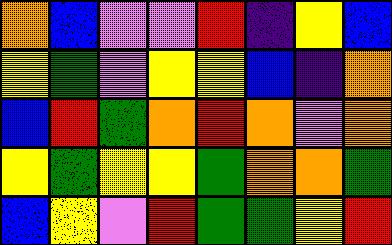[["orange", "blue", "violet", "violet", "red", "indigo", "yellow", "blue"], ["yellow", "green", "violet", "yellow", "yellow", "blue", "indigo", "orange"], ["blue", "red", "green", "orange", "red", "orange", "violet", "orange"], ["yellow", "green", "yellow", "yellow", "green", "orange", "orange", "green"], ["blue", "yellow", "violet", "red", "green", "green", "yellow", "red"]]